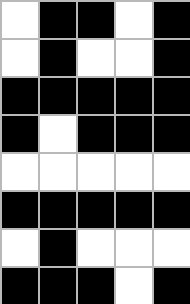[["white", "black", "black", "white", "black"], ["white", "black", "white", "white", "black"], ["black", "black", "black", "black", "black"], ["black", "white", "black", "black", "black"], ["white", "white", "white", "white", "white"], ["black", "black", "black", "black", "black"], ["white", "black", "white", "white", "white"], ["black", "black", "black", "white", "black"]]